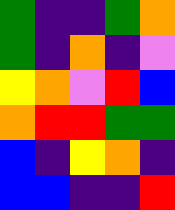[["green", "indigo", "indigo", "green", "orange"], ["green", "indigo", "orange", "indigo", "violet"], ["yellow", "orange", "violet", "red", "blue"], ["orange", "red", "red", "green", "green"], ["blue", "indigo", "yellow", "orange", "indigo"], ["blue", "blue", "indigo", "indigo", "red"]]